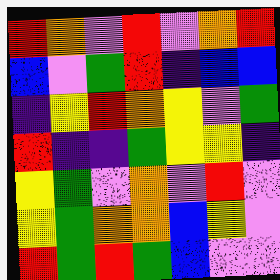[["red", "orange", "violet", "red", "violet", "orange", "red"], ["blue", "violet", "green", "red", "indigo", "blue", "blue"], ["indigo", "yellow", "red", "orange", "yellow", "violet", "green"], ["red", "indigo", "indigo", "green", "yellow", "yellow", "indigo"], ["yellow", "green", "violet", "orange", "violet", "red", "violet"], ["yellow", "green", "orange", "orange", "blue", "yellow", "violet"], ["red", "green", "red", "green", "blue", "violet", "violet"]]